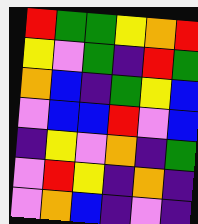[["red", "green", "green", "yellow", "orange", "red"], ["yellow", "violet", "green", "indigo", "red", "green"], ["orange", "blue", "indigo", "green", "yellow", "blue"], ["violet", "blue", "blue", "red", "violet", "blue"], ["indigo", "yellow", "violet", "orange", "indigo", "green"], ["violet", "red", "yellow", "indigo", "orange", "indigo"], ["violet", "orange", "blue", "indigo", "violet", "indigo"]]